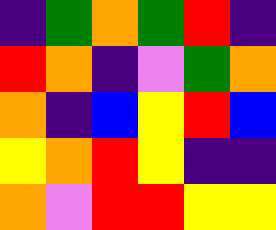[["indigo", "green", "orange", "green", "red", "indigo"], ["red", "orange", "indigo", "violet", "green", "orange"], ["orange", "indigo", "blue", "yellow", "red", "blue"], ["yellow", "orange", "red", "yellow", "indigo", "indigo"], ["orange", "violet", "red", "red", "yellow", "yellow"]]